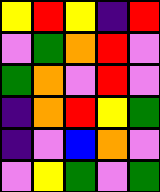[["yellow", "red", "yellow", "indigo", "red"], ["violet", "green", "orange", "red", "violet"], ["green", "orange", "violet", "red", "violet"], ["indigo", "orange", "red", "yellow", "green"], ["indigo", "violet", "blue", "orange", "violet"], ["violet", "yellow", "green", "violet", "green"]]